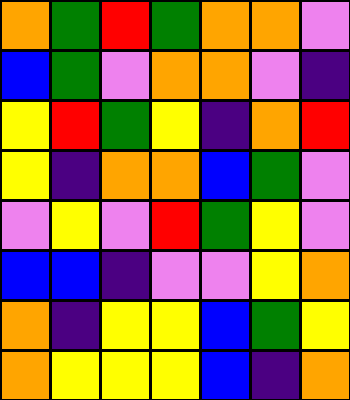[["orange", "green", "red", "green", "orange", "orange", "violet"], ["blue", "green", "violet", "orange", "orange", "violet", "indigo"], ["yellow", "red", "green", "yellow", "indigo", "orange", "red"], ["yellow", "indigo", "orange", "orange", "blue", "green", "violet"], ["violet", "yellow", "violet", "red", "green", "yellow", "violet"], ["blue", "blue", "indigo", "violet", "violet", "yellow", "orange"], ["orange", "indigo", "yellow", "yellow", "blue", "green", "yellow"], ["orange", "yellow", "yellow", "yellow", "blue", "indigo", "orange"]]